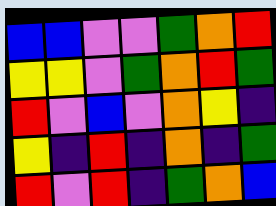[["blue", "blue", "violet", "violet", "green", "orange", "red"], ["yellow", "yellow", "violet", "green", "orange", "red", "green"], ["red", "violet", "blue", "violet", "orange", "yellow", "indigo"], ["yellow", "indigo", "red", "indigo", "orange", "indigo", "green"], ["red", "violet", "red", "indigo", "green", "orange", "blue"]]